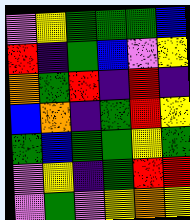[["violet", "yellow", "green", "green", "green", "blue"], ["red", "indigo", "green", "blue", "violet", "yellow"], ["orange", "green", "red", "indigo", "red", "indigo"], ["blue", "orange", "indigo", "green", "red", "yellow"], ["green", "blue", "green", "green", "yellow", "green"], ["violet", "yellow", "indigo", "green", "red", "red"], ["violet", "green", "violet", "yellow", "orange", "yellow"]]